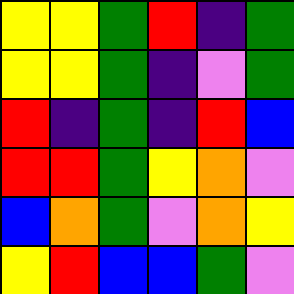[["yellow", "yellow", "green", "red", "indigo", "green"], ["yellow", "yellow", "green", "indigo", "violet", "green"], ["red", "indigo", "green", "indigo", "red", "blue"], ["red", "red", "green", "yellow", "orange", "violet"], ["blue", "orange", "green", "violet", "orange", "yellow"], ["yellow", "red", "blue", "blue", "green", "violet"]]